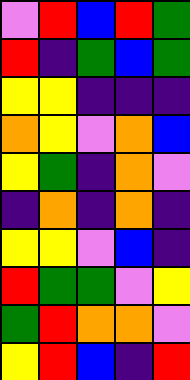[["violet", "red", "blue", "red", "green"], ["red", "indigo", "green", "blue", "green"], ["yellow", "yellow", "indigo", "indigo", "indigo"], ["orange", "yellow", "violet", "orange", "blue"], ["yellow", "green", "indigo", "orange", "violet"], ["indigo", "orange", "indigo", "orange", "indigo"], ["yellow", "yellow", "violet", "blue", "indigo"], ["red", "green", "green", "violet", "yellow"], ["green", "red", "orange", "orange", "violet"], ["yellow", "red", "blue", "indigo", "red"]]